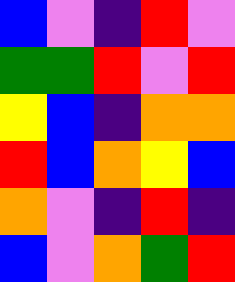[["blue", "violet", "indigo", "red", "violet"], ["green", "green", "red", "violet", "red"], ["yellow", "blue", "indigo", "orange", "orange"], ["red", "blue", "orange", "yellow", "blue"], ["orange", "violet", "indigo", "red", "indigo"], ["blue", "violet", "orange", "green", "red"]]